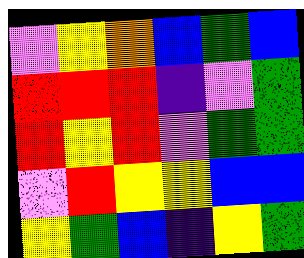[["violet", "yellow", "orange", "blue", "green", "blue"], ["red", "red", "red", "indigo", "violet", "green"], ["red", "yellow", "red", "violet", "green", "green"], ["violet", "red", "yellow", "yellow", "blue", "blue"], ["yellow", "green", "blue", "indigo", "yellow", "green"]]